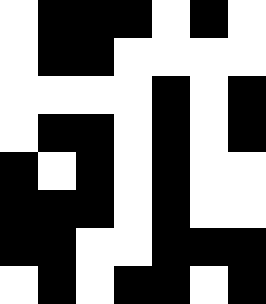[["white", "black", "black", "black", "white", "black", "white"], ["white", "black", "black", "white", "white", "white", "white"], ["white", "white", "white", "white", "black", "white", "black"], ["white", "black", "black", "white", "black", "white", "black"], ["black", "white", "black", "white", "black", "white", "white"], ["black", "black", "black", "white", "black", "white", "white"], ["black", "black", "white", "white", "black", "black", "black"], ["white", "black", "white", "black", "black", "white", "black"]]